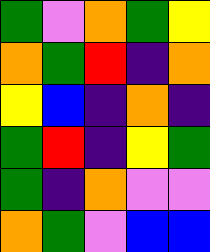[["green", "violet", "orange", "green", "yellow"], ["orange", "green", "red", "indigo", "orange"], ["yellow", "blue", "indigo", "orange", "indigo"], ["green", "red", "indigo", "yellow", "green"], ["green", "indigo", "orange", "violet", "violet"], ["orange", "green", "violet", "blue", "blue"]]